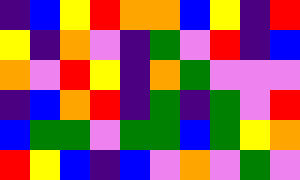[["indigo", "blue", "yellow", "red", "orange", "orange", "blue", "yellow", "indigo", "red"], ["yellow", "indigo", "orange", "violet", "indigo", "green", "violet", "red", "indigo", "blue"], ["orange", "violet", "red", "yellow", "indigo", "orange", "green", "violet", "violet", "violet"], ["indigo", "blue", "orange", "red", "indigo", "green", "indigo", "green", "violet", "red"], ["blue", "green", "green", "violet", "green", "green", "blue", "green", "yellow", "orange"], ["red", "yellow", "blue", "indigo", "blue", "violet", "orange", "violet", "green", "violet"]]